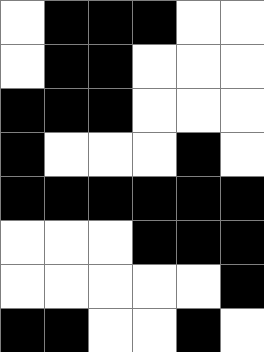[["white", "black", "black", "black", "white", "white"], ["white", "black", "black", "white", "white", "white"], ["black", "black", "black", "white", "white", "white"], ["black", "white", "white", "white", "black", "white"], ["black", "black", "black", "black", "black", "black"], ["white", "white", "white", "black", "black", "black"], ["white", "white", "white", "white", "white", "black"], ["black", "black", "white", "white", "black", "white"]]